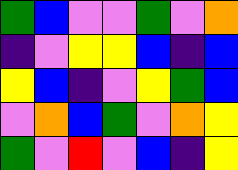[["green", "blue", "violet", "violet", "green", "violet", "orange"], ["indigo", "violet", "yellow", "yellow", "blue", "indigo", "blue"], ["yellow", "blue", "indigo", "violet", "yellow", "green", "blue"], ["violet", "orange", "blue", "green", "violet", "orange", "yellow"], ["green", "violet", "red", "violet", "blue", "indigo", "yellow"]]